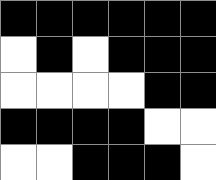[["black", "black", "black", "black", "black", "black"], ["white", "black", "white", "black", "black", "black"], ["white", "white", "white", "white", "black", "black"], ["black", "black", "black", "black", "white", "white"], ["white", "white", "black", "black", "black", "white"]]